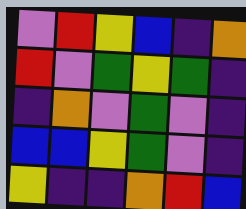[["violet", "red", "yellow", "blue", "indigo", "orange"], ["red", "violet", "green", "yellow", "green", "indigo"], ["indigo", "orange", "violet", "green", "violet", "indigo"], ["blue", "blue", "yellow", "green", "violet", "indigo"], ["yellow", "indigo", "indigo", "orange", "red", "blue"]]